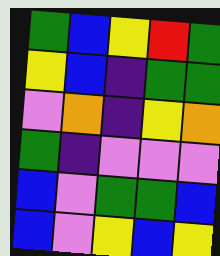[["green", "blue", "yellow", "red", "green"], ["yellow", "blue", "indigo", "green", "green"], ["violet", "orange", "indigo", "yellow", "orange"], ["green", "indigo", "violet", "violet", "violet"], ["blue", "violet", "green", "green", "blue"], ["blue", "violet", "yellow", "blue", "yellow"]]